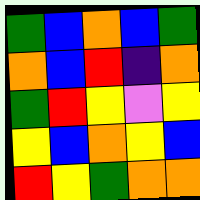[["green", "blue", "orange", "blue", "green"], ["orange", "blue", "red", "indigo", "orange"], ["green", "red", "yellow", "violet", "yellow"], ["yellow", "blue", "orange", "yellow", "blue"], ["red", "yellow", "green", "orange", "orange"]]